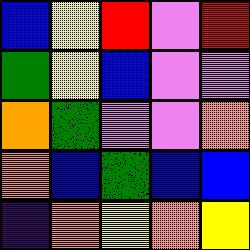[["blue", "yellow", "red", "violet", "red"], ["green", "yellow", "blue", "violet", "violet"], ["orange", "green", "violet", "violet", "orange"], ["orange", "blue", "green", "blue", "blue"], ["indigo", "orange", "yellow", "orange", "yellow"]]